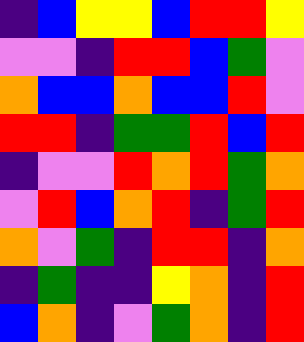[["indigo", "blue", "yellow", "yellow", "blue", "red", "red", "yellow"], ["violet", "violet", "indigo", "red", "red", "blue", "green", "violet"], ["orange", "blue", "blue", "orange", "blue", "blue", "red", "violet"], ["red", "red", "indigo", "green", "green", "red", "blue", "red"], ["indigo", "violet", "violet", "red", "orange", "red", "green", "orange"], ["violet", "red", "blue", "orange", "red", "indigo", "green", "red"], ["orange", "violet", "green", "indigo", "red", "red", "indigo", "orange"], ["indigo", "green", "indigo", "indigo", "yellow", "orange", "indigo", "red"], ["blue", "orange", "indigo", "violet", "green", "orange", "indigo", "red"]]